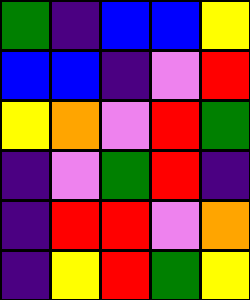[["green", "indigo", "blue", "blue", "yellow"], ["blue", "blue", "indigo", "violet", "red"], ["yellow", "orange", "violet", "red", "green"], ["indigo", "violet", "green", "red", "indigo"], ["indigo", "red", "red", "violet", "orange"], ["indigo", "yellow", "red", "green", "yellow"]]